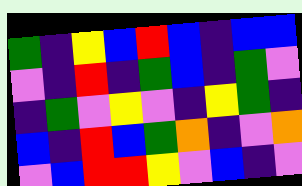[["green", "indigo", "yellow", "blue", "red", "blue", "indigo", "blue", "blue"], ["violet", "indigo", "red", "indigo", "green", "blue", "indigo", "green", "violet"], ["indigo", "green", "violet", "yellow", "violet", "indigo", "yellow", "green", "indigo"], ["blue", "indigo", "red", "blue", "green", "orange", "indigo", "violet", "orange"], ["violet", "blue", "red", "red", "yellow", "violet", "blue", "indigo", "violet"]]